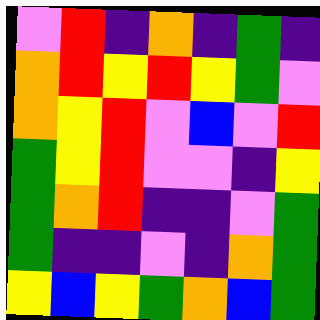[["violet", "red", "indigo", "orange", "indigo", "green", "indigo"], ["orange", "red", "yellow", "red", "yellow", "green", "violet"], ["orange", "yellow", "red", "violet", "blue", "violet", "red"], ["green", "yellow", "red", "violet", "violet", "indigo", "yellow"], ["green", "orange", "red", "indigo", "indigo", "violet", "green"], ["green", "indigo", "indigo", "violet", "indigo", "orange", "green"], ["yellow", "blue", "yellow", "green", "orange", "blue", "green"]]